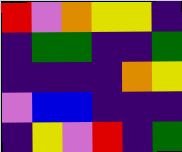[["red", "violet", "orange", "yellow", "yellow", "indigo"], ["indigo", "green", "green", "indigo", "indigo", "green"], ["indigo", "indigo", "indigo", "indigo", "orange", "yellow"], ["violet", "blue", "blue", "indigo", "indigo", "indigo"], ["indigo", "yellow", "violet", "red", "indigo", "green"]]